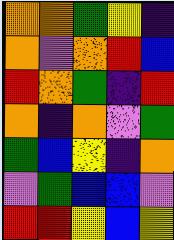[["orange", "orange", "green", "yellow", "indigo"], ["orange", "violet", "orange", "red", "blue"], ["red", "orange", "green", "indigo", "red"], ["orange", "indigo", "orange", "violet", "green"], ["green", "blue", "yellow", "indigo", "orange"], ["violet", "green", "blue", "blue", "violet"], ["red", "red", "yellow", "blue", "yellow"]]